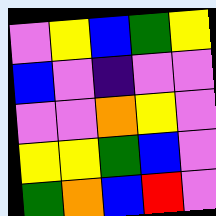[["violet", "yellow", "blue", "green", "yellow"], ["blue", "violet", "indigo", "violet", "violet"], ["violet", "violet", "orange", "yellow", "violet"], ["yellow", "yellow", "green", "blue", "violet"], ["green", "orange", "blue", "red", "violet"]]